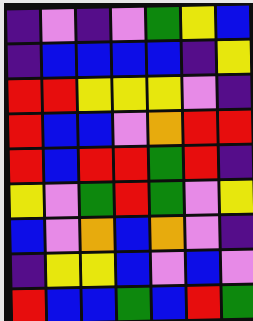[["indigo", "violet", "indigo", "violet", "green", "yellow", "blue"], ["indigo", "blue", "blue", "blue", "blue", "indigo", "yellow"], ["red", "red", "yellow", "yellow", "yellow", "violet", "indigo"], ["red", "blue", "blue", "violet", "orange", "red", "red"], ["red", "blue", "red", "red", "green", "red", "indigo"], ["yellow", "violet", "green", "red", "green", "violet", "yellow"], ["blue", "violet", "orange", "blue", "orange", "violet", "indigo"], ["indigo", "yellow", "yellow", "blue", "violet", "blue", "violet"], ["red", "blue", "blue", "green", "blue", "red", "green"]]